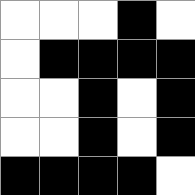[["white", "white", "white", "black", "white"], ["white", "black", "black", "black", "black"], ["white", "white", "black", "white", "black"], ["white", "white", "black", "white", "black"], ["black", "black", "black", "black", "white"]]